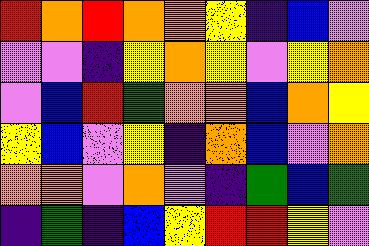[["red", "orange", "red", "orange", "orange", "yellow", "indigo", "blue", "violet"], ["violet", "violet", "indigo", "yellow", "orange", "yellow", "violet", "yellow", "orange"], ["violet", "blue", "red", "green", "orange", "orange", "blue", "orange", "yellow"], ["yellow", "blue", "violet", "yellow", "indigo", "orange", "blue", "violet", "orange"], ["orange", "orange", "violet", "orange", "violet", "indigo", "green", "blue", "green"], ["indigo", "green", "indigo", "blue", "yellow", "red", "red", "yellow", "violet"]]